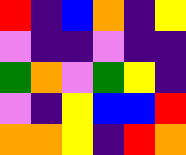[["red", "indigo", "blue", "orange", "indigo", "yellow"], ["violet", "indigo", "indigo", "violet", "indigo", "indigo"], ["green", "orange", "violet", "green", "yellow", "indigo"], ["violet", "indigo", "yellow", "blue", "blue", "red"], ["orange", "orange", "yellow", "indigo", "red", "orange"]]